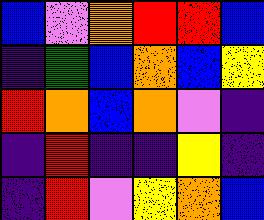[["blue", "violet", "orange", "red", "red", "blue"], ["indigo", "green", "blue", "orange", "blue", "yellow"], ["red", "orange", "blue", "orange", "violet", "indigo"], ["indigo", "red", "indigo", "indigo", "yellow", "indigo"], ["indigo", "red", "violet", "yellow", "orange", "blue"]]